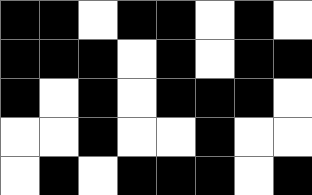[["black", "black", "white", "black", "black", "white", "black", "white"], ["black", "black", "black", "white", "black", "white", "black", "black"], ["black", "white", "black", "white", "black", "black", "black", "white"], ["white", "white", "black", "white", "white", "black", "white", "white"], ["white", "black", "white", "black", "black", "black", "white", "black"]]